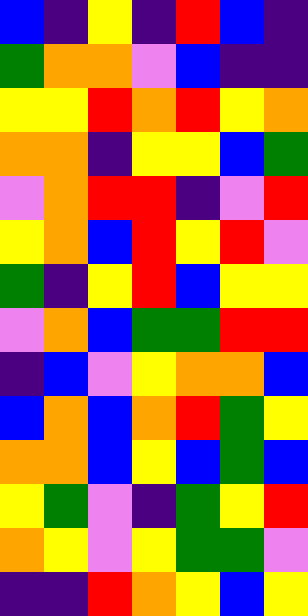[["blue", "indigo", "yellow", "indigo", "red", "blue", "indigo"], ["green", "orange", "orange", "violet", "blue", "indigo", "indigo"], ["yellow", "yellow", "red", "orange", "red", "yellow", "orange"], ["orange", "orange", "indigo", "yellow", "yellow", "blue", "green"], ["violet", "orange", "red", "red", "indigo", "violet", "red"], ["yellow", "orange", "blue", "red", "yellow", "red", "violet"], ["green", "indigo", "yellow", "red", "blue", "yellow", "yellow"], ["violet", "orange", "blue", "green", "green", "red", "red"], ["indigo", "blue", "violet", "yellow", "orange", "orange", "blue"], ["blue", "orange", "blue", "orange", "red", "green", "yellow"], ["orange", "orange", "blue", "yellow", "blue", "green", "blue"], ["yellow", "green", "violet", "indigo", "green", "yellow", "red"], ["orange", "yellow", "violet", "yellow", "green", "green", "violet"], ["indigo", "indigo", "red", "orange", "yellow", "blue", "yellow"]]